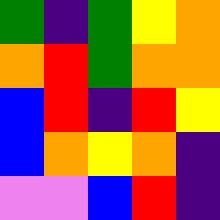[["green", "indigo", "green", "yellow", "orange"], ["orange", "red", "green", "orange", "orange"], ["blue", "red", "indigo", "red", "yellow"], ["blue", "orange", "yellow", "orange", "indigo"], ["violet", "violet", "blue", "red", "indigo"]]